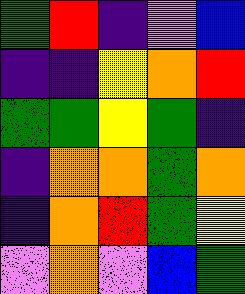[["green", "red", "indigo", "violet", "blue"], ["indigo", "indigo", "yellow", "orange", "red"], ["green", "green", "yellow", "green", "indigo"], ["indigo", "orange", "orange", "green", "orange"], ["indigo", "orange", "red", "green", "yellow"], ["violet", "orange", "violet", "blue", "green"]]